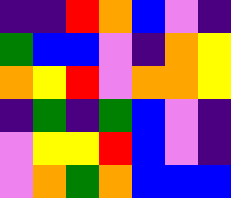[["indigo", "indigo", "red", "orange", "blue", "violet", "indigo"], ["green", "blue", "blue", "violet", "indigo", "orange", "yellow"], ["orange", "yellow", "red", "violet", "orange", "orange", "yellow"], ["indigo", "green", "indigo", "green", "blue", "violet", "indigo"], ["violet", "yellow", "yellow", "red", "blue", "violet", "indigo"], ["violet", "orange", "green", "orange", "blue", "blue", "blue"]]